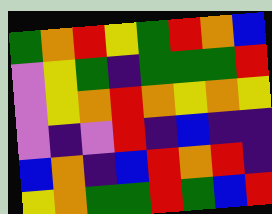[["green", "orange", "red", "yellow", "green", "red", "orange", "blue"], ["violet", "yellow", "green", "indigo", "green", "green", "green", "red"], ["violet", "yellow", "orange", "red", "orange", "yellow", "orange", "yellow"], ["violet", "indigo", "violet", "red", "indigo", "blue", "indigo", "indigo"], ["blue", "orange", "indigo", "blue", "red", "orange", "red", "indigo"], ["yellow", "orange", "green", "green", "red", "green", "blue", "red"]]